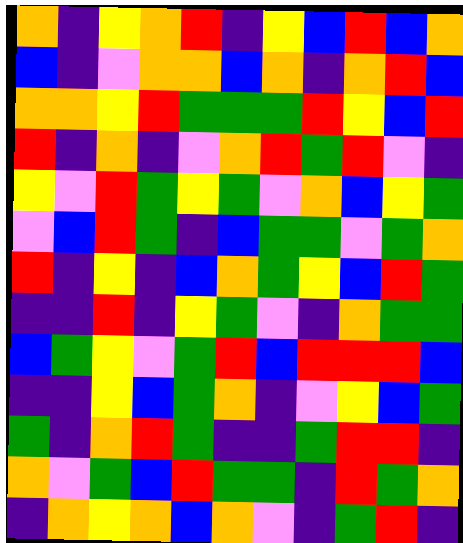[["orange", "indigo", "yellow", "orange", "red", "indigo", "yellow", "blue", "red", "blue", "orange"], ["blue", "indigo", "violet", "orange", "orange", "blue", "orange", "indigo", "orange", "red", "blue"], ["orange", "orange", "yellow", "red", "green", "green", "green", "red", "yellow", "blue", "red"], ["red", "indigo", "orange", "indigo", "violet", "orange", "red", "green", "red", "violet", "indigo"], ["yellow", "violet", "red", "green", "yellow", "green", "violet", "orange", "blue", "yellow", "green"], ["violet", "blue", "red", "green", "indigo", "blue", "green", "green", "violet", "green", "orange"], ["red", "indigo", "yellow", "indigo", "blue", "orange", "green", "yellow", "blue", "red", "green"], ["indigo", "indigo", "red", "indigo", "yellow", "green", "violet", "indigo", "orange", "green", "green"], ["blue", "green", "yellow", "violet", "green", "red", "blue", "red", "red", "red", "blue"], ["indigo", "indigo", "yellow", "blue", "green", "orange", "indigo", "violet", "yellow", "blue", "green"], ["green", "indigo", "orange", "red", "green", "indigo", "indigo", "green", "red", "red", "indigo"], ["orange", "violet", "green", "blue", "red", "green", "green", "indigo", "red", "green", "orange"], ["indigo", "orange", "yellow", "orange", "blue", "orange", "violet", "indigo", "green", "red", "indigo"]]